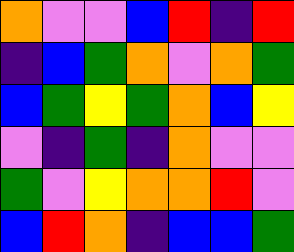[["orange", "violet", "violet", "blue", "red", "indigo", "red"], ["indigo", "blue", "green", "orange", "violet", "orange", "green"], ["blue", "green", "yellow", "green", "orange", "blue", "yellow"], ["violet", "indigo", "green", "indigo", "orange", "violet", "violet"], ["green", "violet", "yellow", "orange", "orange", "red", "violet"], ["blue", "red", "orange", "indigo", "blue", "blue", "green"]]